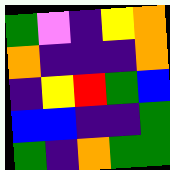[["green", "violet", "indigo", "yellow", "orange"], ["orange", "indigo", "indigo", "indigo", "orange"], ["indigo", "yellow", "red", "green", "blue"], ["blue", "blue", "indigo", "indigo", "green"], ["green", "indigo", "orange", "green", "green"]]